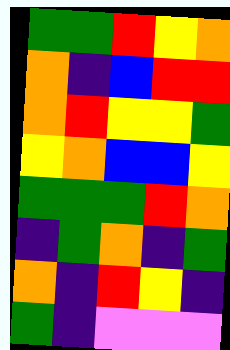[["green", "green", "red", "yellow", "orange"], ["orange", "indigo", "blue", "red", "red"], ["orange", "red", "yellow", "yellow", "green"], ["yellow", "orange", "blue", "blue", "yellow"], ["green", "green", "green", "red", "orange"], ["indigo", "green", "orange", "indigo", "green"], ["orange", "indigo", "red", "yellow", "indigo"], ["green", "indigo", "violet", "violet", "violet"]]